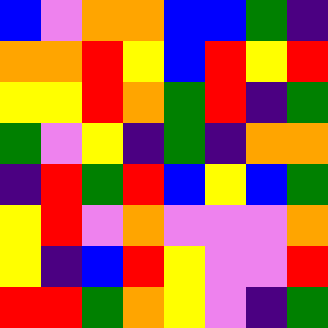[["blue", "violet", "orange", "orange", "blue", "blue", "green", "indigo"], ["orange", "orange", "red", "yellow", "blue", "red", "yellow", "red"], ["yellow", "yellow", "red", "orange", "green", "red", "indigo", "green"], ["green", "violet", "yellow", "indigo", "green", "indigo", "orange", "orange"], ["indigo", "red", "green", "red", "blue", "yellow", "blue", "green"], ["yellow", "red", "violet", "orange", "violet", "violet", "violet", "orange"], ["yellow", "indigo", "blue", "red", "yellow", "violet", "violet", "red"], ["red", "red", "green", "orange", "yellow", "violet", "indigo", "green"]]